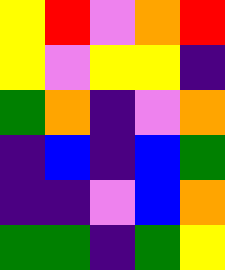[["yellow", "red", "violet", "orange", "red"], ["yellow", "violet", "yellow", "yellow", "indigo"], ["green", "orange", "indigo", "violet", "orange"], ["indigo", "blue", "indigo", "blue", "green"], ["indigo", "indigo", "violet", "blue", "orange"], ["green", "green", "indigo", "green", "yellow"]]